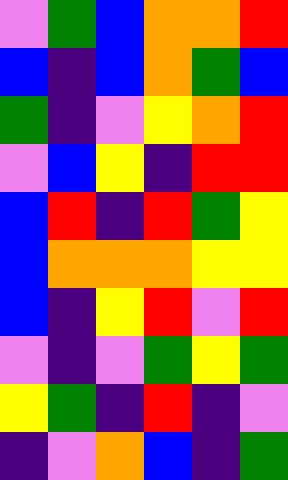[["violet", "green", "blue", "orange", "orange", "red"], ["blue", "indigo", "blue", "orange", "green", "blue"], ["green", "indigo", "violet", "yellow", "orange", "red"], ["violet", "blue", "yellow", "indigo", "red", "red"], ["blue", "red", "indigo", "red", "green", "yellow"], ["blue", "orange", "orange", "orange", "yellow", "yellow"], ["blue", "indigo", "yellow", "red", "violet", "red"], ["violet", "indigo", "violet", "green", "yellow", "green"], ["yellow", "green", "indigo", "red", "indigo", "violet"], ["indigo", "violet", "orange", "blue", "indigo", "green"]]